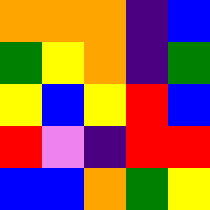[["orange", "orange", "orange", "indigo", "blue"], ["green", "yellow", "orange", "indigo", "green"], ["yellow", "blue", "yellow", "red", "blue"], ["red", "violet", "indigo", "red", "red"], ["blue", "blue", "orange", "green", "yellow"]]